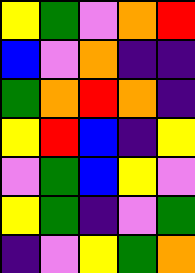[["yellow", "green", "violet", "orange", "red"], ["blue", "violet", "orange", "indigo", "indigo"], ["green", "orange", "red", "orange", "indigo"], ["yellow", "red", "blue", "indigo", "yellow"], ["violet", "green", "blue", "yellow", "violet"], ["yellow", "green", "indigo", "violet", "green"], ["indigo", "violet", "yellow", "green", "orange"]]